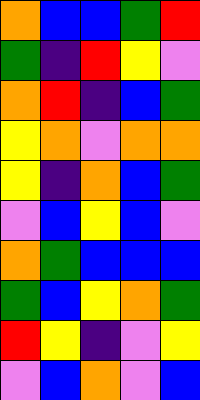[["orange", "blue", "blue", "green", "red"], ["green", "indigo", "red", "yellow", "violet"], ["orange", "red", "indigo", "blue", "green"], ["yellow", "orange", "violet", "orange", "orange"], ["yellow", "indigo", "orange", "blue", "green"], ["violet", "blue", "yellow", "blue", "violet"], ["orange", "green", "blue", "blue", "blue"], ["green", "blue", "yellow", "orange", "green"], ["red", "yellow", "indigo", "violet", "yellow"], ["violet", "blue", "orange", "violet", "blue"]]